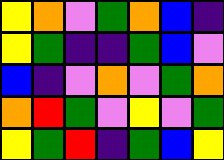[["yellow", "orange", "violet", "green", "orange", "blue", "indigo"], ["yellow", "green", "indigo", "indigo", "green", "blue", "violet"], ["blue", "indigo", "violet", "orange", "violet", "green", "orange"], ["orange", "red", "green", "violet", "yellow", "violet", "green"], ["yellow", "green", "red", "indigo", "green", "blue", "yellow"]]